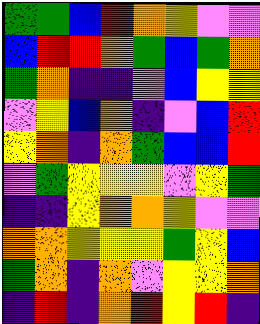[["green", "green", "blue", "red", "orange", "yellow", "violet", "violet"], ["blue", "red", "red", "orange", "green", "blue", "green", "orange"], ["green", "orange", "indigo", "indigo", "violet", "blue", "yellow", "yellow"], ["violet", "yellow", "blue", "orange", "indigo", "violet", "blue", "red"], ["yellow", "orange", "indigo", "orange", "green", "blue", "blue", "red"], ["violet", "green", "yellow", "yellow", "yellow", "violet", "yellow", "green"], ["indigo", "indigo", "yellow", "orange", "orange", "yellow", "violet", "violet"], ["orange", "orange", "yellow", "yellow", "yellow", "green", "yellow", "blue"], ["green", "orange", "indigo", "orange", "violet", "yellow", "yellow", "orange"], ["indigo", "red", "indigo", "orange", "red", "yellow", "red", "indigo"]]